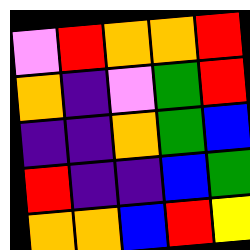[["violet", "red", "orange", "orange", "red"], ["orange", "indigo", "violet", "green", "red"], ["indigo", "indigo", "orange", "green", "blue"], ["red", "indigo", "indigo", "blue", "green"], ["orange", "orange", "blue", "red", "yellow"]]